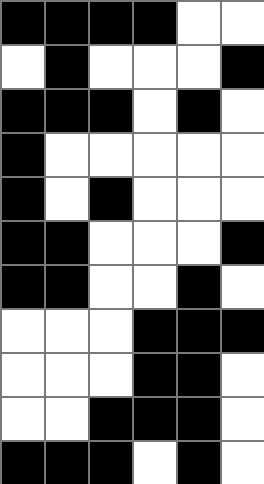[["black", "black", "black", "black", "white", "white"], ["white", "black", "white", "white", "white", "black"], ["black", "black", "black", "white", "black", "white"], ["black", "white", "white", "white", "white", "white"], ["black", "white", "black", "white", "white", "white"], ["black", "black", "white", "white", "white", "black"], ["black", "black", "white", "white", "black", "white"], ["white", "white", "white", "black", "black", "black"], ["white", "white", "white", "black", "black", "white"], ["white", "white", "black", "black", "black", "white"], ["black", "black", "black", "white", "black", "white"]]